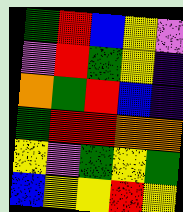[["green", "red", "blue", "yellow", "violet"], ["violet", "red", "green", "yellow", "indigo"], ["orange", "green", "red", "blue", "indigo"], ["green", "red", "red", "orange", "orange"], ["yellow", "violet", "green", "yellow", "green"], ["blue", "yellow", "yellow", "red", "yellow"]]